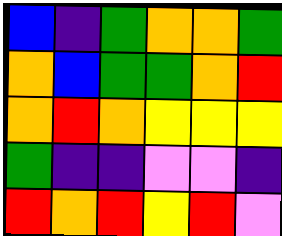[["blue", "indigo", "green", "orange", "orange", "green"], ["orange", "blue", "green", "green", "orange", "red"], ["orange", "red", "orange", "yellow", "yellow", "yellow"], ["green", "indigo", "indigo", "violet", "violet", "indigo"], ["red", "orange", "red", "yellow", "red", "violet"]]